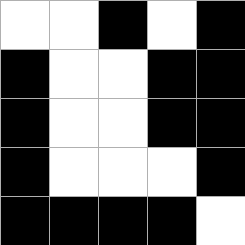[["white", "white", "black", "white", "black"], ["black", "white", "white", "black", "black"], ["black", "white", "white", "black", "black"], ["black", "white", "white", "white", "black"], ["black", "black", "black", "black", "white"]]